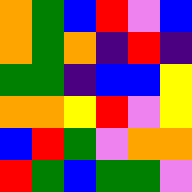[["orange", "green", "blue", "red", "violet", "blue"], ["orange", "green", "orange", "indigo", "red", "indigo"], ["green", "green", "indigo", "blue", "blue", "yellow"], ["orange", "orange", "yellow", "red", "violet", "yellow"], ["blue", "red", "green", "violet", "orange", "orange"], ["red", "green", "blue", "green", "green", "violet"]]